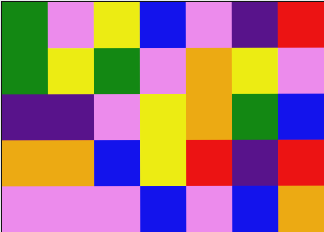[["green", "violet", "yellow", "blue", "violet", "indigo", "red"], ["green", "yellow", "green", "violet", "orange", "yellow", "violet"], ["indigo", "indigo", "violet", "yellow", "orange", "green", "blue"], ["orange", "orange", "blue", "yellow", "red", "indigo", "red"], ["violet", "violet", "violet", "blue", "violet", "blue", "orange"]]